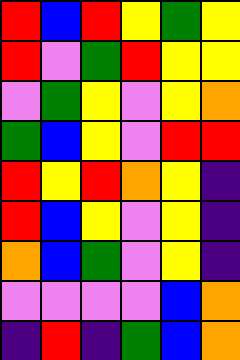[["red", "blue", "red", "yellow", "green", "yellow"], ["red", "violet", "green", "red", "yellow", "yellow"], ["violet", "green", "yellow", "violet", "yellow", "orange"], ["green", "blue", "yellow", "violet", "red", "red"], ["red", "yellow", "red", "orange", "yellow", "indigo"], ["red", "blue", "yellow", "violet", "yellow", "indigo"], ["orange", "blue", "green", "violet", "yellow", "indigo"], ["violet", "violet", "violet", "violet", "blue", "orange"], ["indigo", "red", "indigo", "green", "blue", "orange"]]